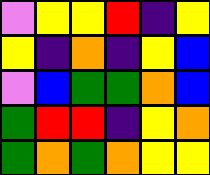[["violet", "yellow", "yellow", "red", "indigo", "yellow"], ["yellow", "indigo", "orange", "indigo", "yellow", "blue"], ["violet", "blue", "green", "green", "orange", "blue"], ["green", "red", "red", "indigo", "yellow", "orange"], ["green", "orange", "green", "orange", "yellow", "yellow"]]